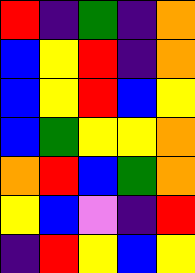[["red", "indigo", "green", "indigo", "orange"], ["blue", "yellow", "red", "indigo", "orange"], ["blue", "yellow", "red", "blue", "yellow"], ["blue", "green", "yellow", "yellow", "orange"], ["orange", "red", "blue", "green", "orange"], ["yellow", "blue", "violet", "indigo", "red"], ["indigo", "red", "yellow", "blue", "yellow"]]